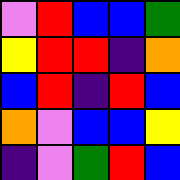[["violet", "red", "blue", "blue", "green"], ["yellow", "red", "red", "indigo", "orange"], ["blue", "red", "indigo", "red", "blue"], ["orange", "violet", "blue", "blue", "yellow"], ["indigo", "violet", "green", "red", "blue"]]